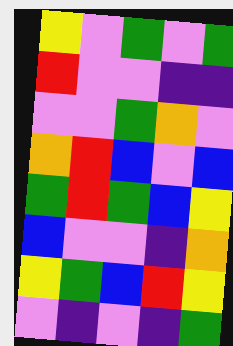[["yellow", "violet", "green", "violet", "green"], ["red", "violet", "violet", "indigo", "indigo"], ["violet", "violet", "green", "orange", "violet"], ["orange", "red", "blue", "violet", "blue"], ["green", "red", "green", "blue", "yellow"], ["blue", "violet", "violet", "indigo", "orange"], ["yellow", "green", "blue", "red", "yellow"], ["violet", "indigo", "violet", "indigo", "green"]]